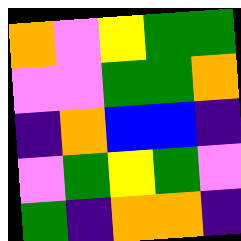[["orange", "violet", "yellow", "green", "green"], ["violet", "violet", "green", "green", "orange"], ["indigo", "orange", "blue", "blue", "indigo"], ["violet", "green", "yellow", "green", "violet"], ["green", "indigo", "orange", "orange", "indigo"]]